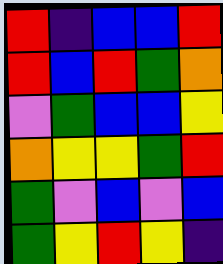[["red", "indigo", "blue", "blue", "red"], ["red", "blue", "red", "green", "orange"], ["violet", "green", "blue", "blue", "yellow"], ["orange", "yellow", "yellow", "green", "red"], ["green", "violet", "blue", "violet", "blue"], ["green", "yellow", "red", "yellow", "indigo"]]